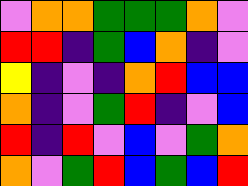[["violet", "orange", "orange", "green", "green", "green", "orange", "violet"], ["red", "red", "indigo", "green", "blue", "orange", "indigo", "violet"], ["yellow", "indigo", "violet", "indigo", "orange", "red", "blue", "blue"], ["orange", "indigo", "violet", "green", "red", "indigo", "violet", "blue"], ["red", "indigo", "red", "violet", "blue", "violet", "green", "orange"], ["orange", "violet", "green", "red", "blue", "green", "blue", "red"]]